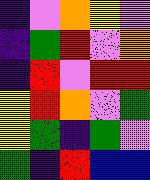[["indigo", "violet", "orange", "yellow", "violet"], ["indigo", "green", "red", "violet", "orange"], ["indigo", "red", "violet", "red", "red"], ["yellow", "red", "orange", "violet", "green"], ["yellow", "green", "indigo", "green", "violet"], ["green", "indigo", "red", "blue", "blue"]]